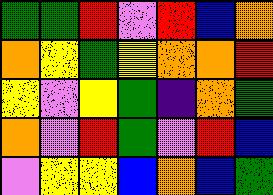[["green", "green", "red", "violet", "red", "blue", "orange"], ["orange", "yellow", "green", "yellow", "orange", "orange", "red"], ["yellow", "violet", "yellow", "green", "indigo", "orange", "green"], ["orange", "violet", "red", "green", "violet", "red", "blue"], ["violet", "yellow", "yellow", "blue", "orange", "blue", "green"]]